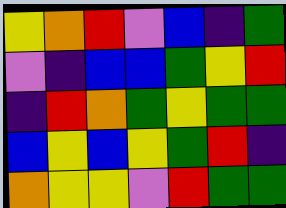[["yellow", "orange", "red", "violet", "blue", "indigo", "green"], ["violet", "indigo", "blue", "blue", "green", "yellow", "red"], ["indigo", "red", "orange", "green", "yellow", "green", "green"], ["blue", "yellow", "blue", "yellow", "green", "red", "indigo"], ["orange", "yellow", "yellow", "violet", "red", "green", "green"]]